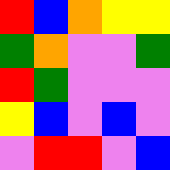[["red", "blue", "orange", "yellow", "yellow"], ["green", "orange", "violet", "violet", "green"], ["red", "green", "violet", "violet", "violet"], ["yellow", "blue", "violet", "blue", "violet"], ["violet", "red", "red", "violet", "blue"]]